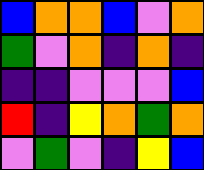[["blue", "orange", "orange", "blue", "violet", "orange"], ["green", "violet", "orange", "indigo", "orange", "indigo"], ["indigo", "indigo", "violet", "violet", "violet", "blue"], ["red", "indigo", "yellow", "orange", "green", "orange"], ["violet", "green", "violet", "indigo", "yellow", "blue"]]